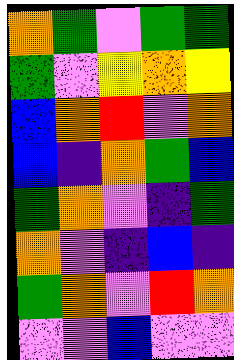[["orange", "green", "violet", "green", "green"], ["green", "violet", "yellow", "orange", "yellow"], ["blue", "orange", "red", "violet", "orange"], ["blue", "indigo", "orange", "green", "blue"], ["green", "orange", "violet", "indigo", "green"], ["orange", "violet", "indigo", "blue", "indigo"], ["green", "orange", "violet", "red", "orange"], ["violet", "violet", "blue", "violet", "violet"]]